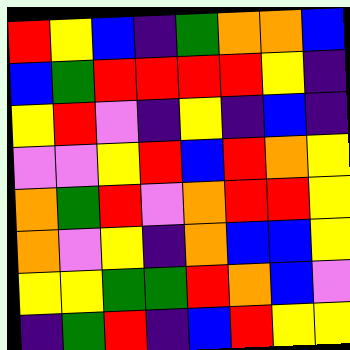[["red", "yellow", "blue", "indigo", "green", "orange", "orange", "blue"], ["blue", "green", "red", "red", "red", "red", "yellow", "indigo"], ["yellow", "red", "violet", "indigo", "yellow", "indigo", "blue", "indigo"], ["violet", "violet", "yellow", "red", "blue", "red", "orange", "yellow"], ["orange", "green", "red", "violet", "orange", "red", "red", "yellow"], ["orange", "violet", "yellow", "indigo", "orange", "blue", "blue", "yellow"], ["yellow", "yellow", "green", "green", "red", "orange", "blue", "violet"], ["indigo", "green", "red", "indigo", "blue", "red", "yellow", "yellow"]]